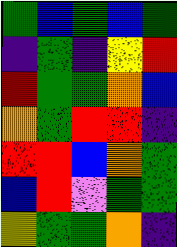[["green", "blue", "green", "blue", "green"], ["indigo", "green", "indigo", "yellow", "red"], ["red", "green", "green", "orange", "blue"], ["orange", "green", "red", "red", "indigo"], ["red", "red", "blue", "orange", "green"], ["blue", "red", "violet", "green", "green"], ["yellow", "green", "green", "orange", "indigo"]]